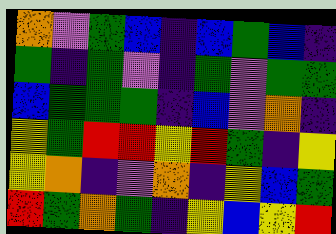[["orange", "violet", "green", "blue", "indigo", "blue", "green", "blue", "indigo"], ["green", "indigo", "green", "violet", "indigo", "green", "violet", "green", "green"], ["blue", "green", "green", "green", "indigo", "blue", "violet", "orange", "indigo"], ["yellow", "green", "red", "red", "yellow", "red", "green", "indigo", "yellow"], ["yellow", "orange", "indigo", "violet", "orange", "indigo", "yellow", "blue", "green"], ["red", "green", "orange", "green", "indigo", "yellow", "blue", "yellow", "red"]]